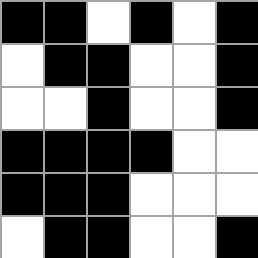[["black", "black", "white", "black", "white", "black"], ["white", "black", "black", "white", "white", "black"], ["white", "white", "black", "white", "white", "black"], ["black", "black", "black", "black", "white", "white"], ["black", "black", "black", "white", "white", "white"], ["white", "black", "black", "white", "white", "black"]]